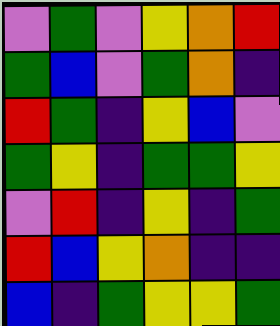[["violet", "green", "violet", "yellow", "orange", "red"], ["green", "blue", "violet", "green", "orange", "indigo"], ["red", "green", "indigo", "yellow", "blue", "violet"], ["green", "yellow", "indigo", "green", "green", "yellow"], ["violet", "red", "indigo", "yellow", "indigo", "green"], ["red", "blue", "yellow", "orange", "indigo", "indigo"], ["blue", "indigo", "green", "yellow", "yellow", "green"]]